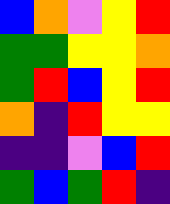[["blue", "orange", "violet", "yellow", "red"], ["green", "green", "yellow", "yellow", "orange"], ["green", "red", "blue", "yellow", "red"], ["orange", "indigo", "red", "yellow", "yellow"], ["indigo", "indigo", "violet", "blue", "red"], ["green", "blue", "green", "red", "indigo"]]